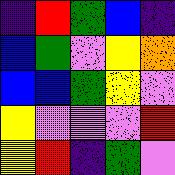[["indigo", "red", "green", "blue", "indigo"], ["blue", "green", "violet", "yellow", "orange"], ["blue", "blue", "green", "yellow", "violet"], ["yellow", "violet", "violet", "violet", "red"], ["yellow", "red", "indigo", "green", "violet"]]